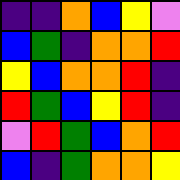[["indigo", "indigo", "orange", "blue", "yellow", "violet"], ["blue", "green", "indigo", "orange", "orange", "red"], ["yellow", "blue", "orange", "orange", "red", "indigo"], ["red", "green", "blue", "yellow", "red", "indigo"], ["violet", "red", "green", "blue", "orange", "red"], ["blue", "indigo", "green", "orange", "orange", "yellow"]]